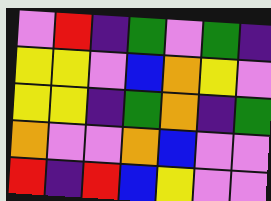[["violet", "red", "indigo", "green", "violet", "green", "indigo"], ["yellow", "yellow", "violet", "blue", "orange", "yellow", "violet"], ["yellow", "yellow", "indigo", "green", "orange", "indigo", "green"], ["orange", "violet", "violet", "orange", "blue", "violet", "violet"], ["red", "indigo", "red", "blue", "yellow", "violet", "violet"]]